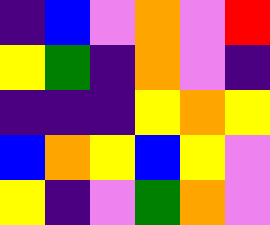[["indigo", "blue", "violet", "orange", "violet", "red"], ["yellow", "green", "indigo", "orange", "violet", "indigo"], ["indigo", "indigo", "indigo", "yellow", "orange", "yellow"], ["blue", "orange", "yellow", "blue", "yellow", "violet"], ["yellow", "indigo", "violet", "green", "orange", "violet"]]